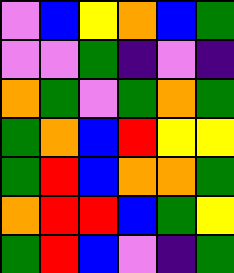[["violet", "blue", "yellow", "orange", "blue", "green"], ["violet", "violet", "green", "indigo", "violet", "indigo"], ["orange", "green", "violet", "green", "orange", "green"], ["green", "orange", "blue", "red", "yellow", "yellow"], ["green", "red", "blue", "orange", "orange", "green"], ["orange", "red", "red", "blue", "green", "yellow"], ["green", "red", "blue", "violet", "indigo", "green"]]